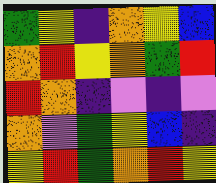[["green", "yellow", "indigo", "orange", "yellow", "blue"], ["orange", "red", "yellow", "orange", "green", "red"], ["red", "orange", "indigo", "violet", "indigo", "violet"], ["orange", "violet", "green", "yellow", "blue", "indigo"], ["yellow", "red", "green", "orange", "red", "yellow"]]